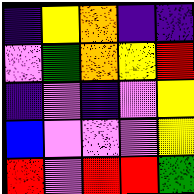[["indigo", "yellow", "orange", "indigo", "indigo"], ["violet", "green", "orange", "yellow", "red"], ["indigo", "violet", "indigo", "violet", "yellow"], ["blue", "violet", "violet", "violet", "yellow"], ["red", "violet", "red", "red", "green"]]